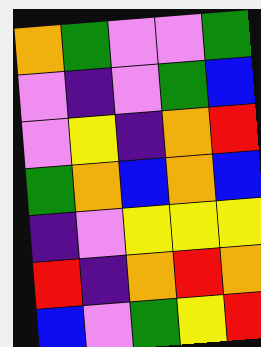[["orange", "green", "violet", "violet", "green"], ["violet", "indigo", "violet", "green", "blue"], ["violet", "yellow", "indigo", "orange", "red"], ["green", "orange", "blue", "orange", "blue"], ["indigo", "violet", "yellow", "yellow", "yellow"], ["red", "indigo", "orange", "red", "orange"], ["blue", "violet", "green", "yellow", "red"]]